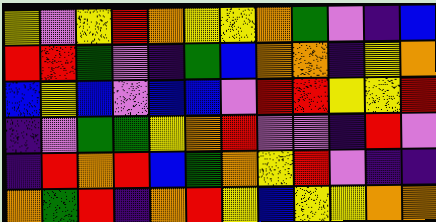[["yellow", "violet", "yellow", "red", "orange", "yellow", "yellow", "orange", "green", "violet", "indigo", "blue"], ["red", "red", "green", "violet", "indigo", "green", "blue", "orange", "orange", "indigo", "yellow", "orange"], ["blue", "yellow", "blue", "violet", "blue", "blue", "violet", "red", "red", "yellow", "yellow", "red"], ["indigo", "violet", "green", "green", "yellow", "orange", "red", "violet", "violet", "indigo", "red", "violet"], ["indigo", "red", "orange", "red", "blue", "green", "orange", "yellow", "red", "violet", "indigo", "indigo"], ["orange", "green", "red", "indigo", "orange", "red", "yellow", "blue", "yellow", "yellow", "orange", "orange"]]